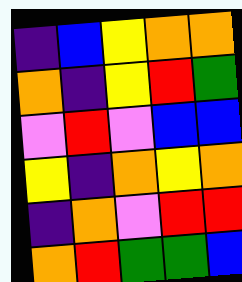[["indigo", "blue", "yellow", "orange", "orange"], ["orange", "indigo", "yellow", "red", "green"], ["violet", "red", "violet", "blue", "blue"], ["yellow", "indigo", "orange", "yellow", "orange"], ["indigo", "orange", "violet", "red", "red"], ["orange", "red", "green", "green", "blue"]]